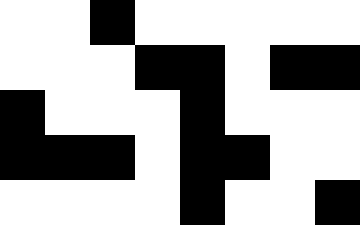[["white", "white", "black", "white", "white", "white", "white", "white"], ["white", "white", "white", "black", "black", "white", "black", "black"], ["black", "white", "white", "white", "black", "white", "white", "white"], ["black", "black", "black", "white", "black", "black", "white", "white"], ["white", "white", "white", "white", "black", "white", "white", "black"]]